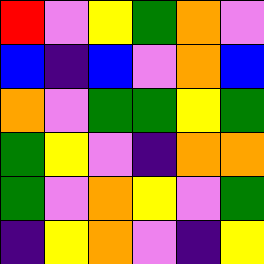[["red", "violet", "yellow", "green", "orange", "violet"], ["blue", "indigo", "blue", "violet", "orange", "blue"], ["orange", "violet", "green", "green", "yellow", "green"], ["green", "yellow", "violet", "indigo", "orange", "orange"], ["green", "violet", "orange", "yellow", "violet", "green"], ["indigo", "yellow", "orange", "violet", "indigo", "yellow"]]